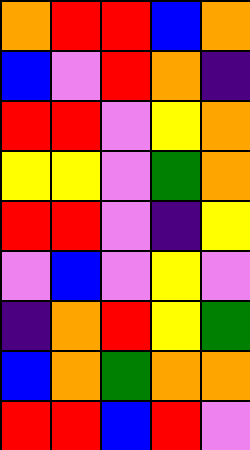[["orange", "red", "red", "blue", "orange"], ["blue", "violet", "red", "orange", "indigo"], ["red", "red", "violet", "yellow", "orange"], ["yellow", "yellow", "violet", "green", "orange"], ["red", "red", "violet", "indigo", "yellow"], ["violet", "blue", "violet", "yellow", "violet"], ["indigo", "orange", "red", "yellow", "green"], ["blue", "orange", "green", "orange", "orange"], ["red", "red", "blue", "red", "violet"]]